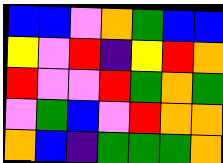[["blue", "blue", "violet", "orange", "green", "blue", "blue"], ["yellow", "violet", "red", "indigo", "yellow", "red", "orange"], ["red", "violet", "violet", "red", "green", "orange", "green"], ["violet", "green", "blue", "violet", "red", "orange", "orange"], ["orange", "blue", "indigo", "green", "green", "green", "orange"]]